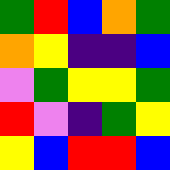[["green", "red", "blue", "orange", "green"], ["orange", "yellow", "indigo", "indigo", "blue"], ["violet", "green", "yellow", "yellow", "green"], ["red", "violet", "indigo", "green", "yellow"], ["yellow", "blue", "red", "red", "blue"]]